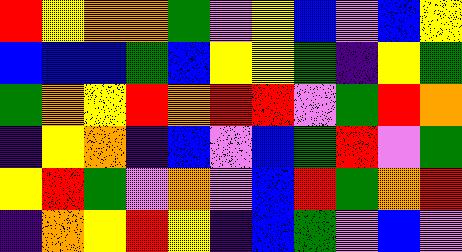[["red", "yellow", "orange", "orange", "green", "violet", "yellow", "blue", "violet", "blue", "yellow"], ["blue", "blue", "blue", "green", "blue", "yellow", "yellow", "green", "indigo", "yellow", "green"], ["green", "orange", "yellow", "red", "orange", "red", "red", "violet", "green", "red", "orange"], ["indigo", "yellow", "orange", "indigo", "blue", "violet", "blue", "green", "red", "violet", "green"], ["yellow", "red", "green", "violet", "orange", "violet", "blue", "red", "green", "orange", "red"], ["indigo", "orange", "yellow", "red", "yellow", "indigo", "blue", "green", "violet", "blue", "violet"]]